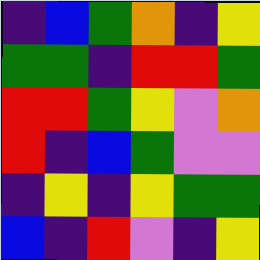[["indigo", "blue", "green", "orange", "indigo", "yellow"], ["green", "green", "indigo", "red", "red", "green"], ["red", "red", "green", "yellow", "violet", "orange"], ["red", "indigo", "blue", "green", "violet", "violet"], ["indigo", "yellow", "indigo", "yellow", "green", "green"], ["blue", "indigo", "red", "violet", "indigo", "yellow"]]